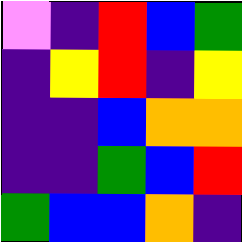[["violet", "indigo", "red", "blue", "green"], ["indigo", "yellow", "red", "indigo", "yellow"], ["indigo", "indigo", "blue", "orange", "orange"], ["indigo", "indigo", "green", "blue", "red"], ["green", "blue", "blue", "orange", "indigo"]]